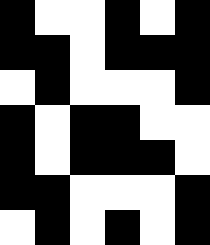[["black", "white", "white", "black", "white", "black"], ["black", "black", "white", "black", "black", "black"], ["white", "black", "white", "white", "white", "black"], ["black", "white", "black", "black", "white", "white"], ["black", "white", "black", "black", "black", "white"], ["black", "black", "white", "white", "white", "black"], ["white", "black", "white", "black", "white", "black"]]